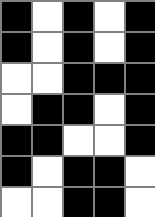[["black", "white", "black", "white", "black"], ["black", "white", "black", "white", "black"], ["white", "white", "black", "black", "black"], ["white", "black", "black", "white", "black"], ["black", "black", "white", "white", "black"], ["black", "white", "black", "black", "white"], ["white", "white", "black", "black", "white"]]